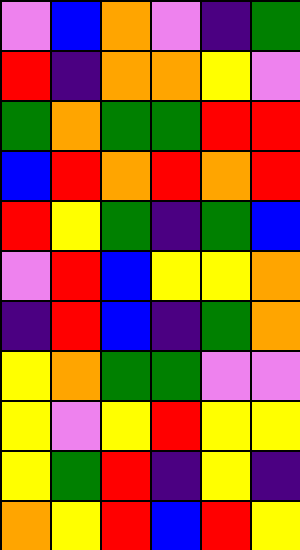[["violet", "blue", "orange", "violet", "indigo", "green"], ["red", "indigo", "orange", "orange", "yellow", "violet"], ["green", "orange", "green", "green", "red", "red"], ["blue", "red", "orange", "red", "orange", "red"], ["red", "yellow", "green", "indigo", "green", "blue"], ["violet", "red", "blue", "yellow", "yellow", "orange"], ["indigo", "red", "blue", "indigo", "green", "orange"], ["yellow", "orange", "green", "green", "violet", "violet"], ["yellow", "violet", "yellow", "red", "yellow", "yellow"], ["yellow", "green", "red", "indigo", "yellow", "indigo"], ["orange", "yellow", "red", "blue", "red", "yellow"]]